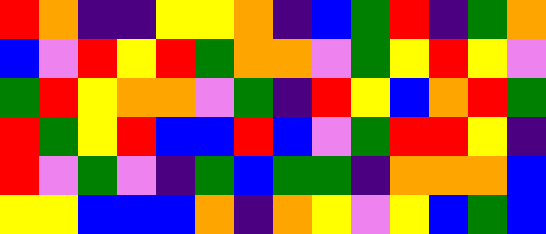[["red", "orange", "indigo", "indigo", "yellow", "yellow", "orange", "indigo", "blue", "green", "red", "indigo", "green", "orange"], ["blue", "violet", "red", "yellow", "red", "green", "orange", "orange", "violet", "green", "yellow", "red", "yellow", "violet"], ["green", "red", "yellow", "orange", "orange", "violet", "green", "indigo", "red", "yellow", "blue", "orange", "red", "green"], ["red", "green", "yellow", "red", "blue", "blue", "red", "blue", "violet", "green", "red", "red", "yellow", "indigo"], ["red", "violet", "green", "violet", "indigo", "green", "blue", "green", "green", "indigo", "orange", "orange", "orange", "blue"], ["yellow", "yellow", "blue", "blue", "blue", "orange", "indigo", "orange", "yellow", "violet", "yellow", "blue", "green", "blue"]]